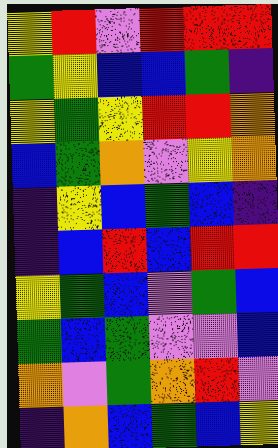[["yellow", "red", "violet", "red", "red", "red"], ["green", "yellow", "blue", "blue", "green", "indigo"], ["yellow", "green", "yellow", "red", "red", "orange"], ["blue", "green", "orange", "violet", "yellow", "orange"], ["indigo", "yellow", "blue", "green", "blue", "indigo"], ["indigo", "blue", "red", "blue", "red", "red"], ["yellow", "green", "blue", "violet", "green", "blue"], ["green", "blue", "green", "violet", "violet", "blue"], ["orange", "violet", "green", "orange", "red", "violet"], ["indigo", "orange", "blue", "green", "blue", "yellow"]]